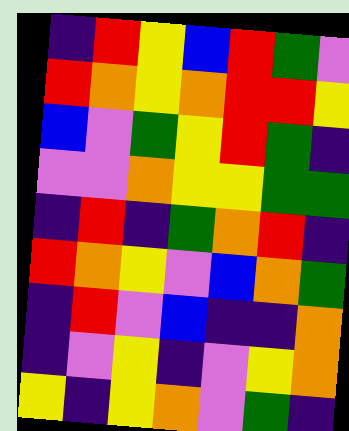[["indigo", "red", "yellow", "blue", "red", "green", "violet"], ["red", "orange", "yellow", "orange", "red", "red", "yellow"], ["blue", "violet", "green", "yellow", "red", "green", "indigo"], ["violet", "violet", "orange", "yellow", "yellow", "green", "green"], ["indigo", "red", "indigo", "green", "orange", "red", "indigo"], ["red", "orange", "yellow", "violet", "blue", "orange", "green"], ["indigo", "red", "violet", "blue", "indigo", "indigo", "orange"], ["indigo", "violet", "yellow", "indigo", "violet", "yellow", "orange"], ["yellow", "indigo", "yellow", "orange", "violet", "green", "indigo"]]